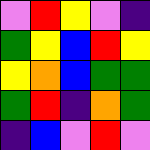[["violet", "red", "yellow", "violet", "indigo"], ["green", "yellow", "blue", "red", "yellow"], ["yellow", "orange", "blue", "green", "green"], ["green", "red", "indigo", "orange", "green"], ["indigo", "blue", "violet", "red", "violet"]]